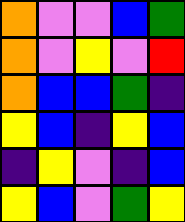[["orange", "violet", "violet", "blue", "green"], ["orange", "violet", "yellow", "violet", "red"], ["orange", "blue", "blue", "green", "indigo"], ["yellow", "blue", "indigo", "yellow", "blue"], ["indigo", "yellow", "violet", "indigo", "blue"], ["yellow", "blue", "violet", "green", "yellow"]]